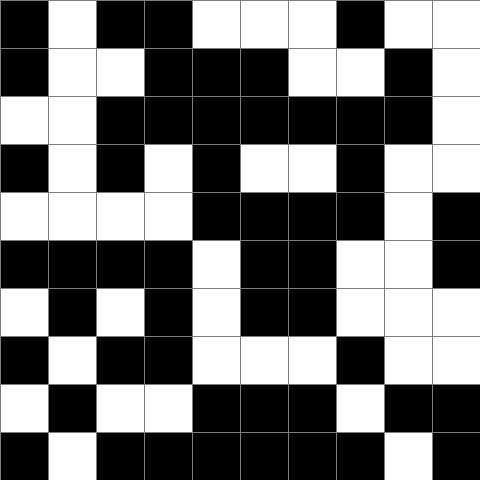[["black", "white", "black", "black", "white", "white", "white", "black", "white", "white"], ["black", "white", "white", "black", "black", "black", "white", "white", "black", "white"], ["white", "white", "black", "black", "black", "black", "black", "black", "black", "white"], ["black", "white", "black", "white", "black", "white", "white", "black", "white", "white"], ["white", "white", "white", "white", "black", "black", "black", "black", "white", "black"], ["black", "black", "black", "black", "white", "black", "black", "white", "white", "black"], ["white", "black", "white", "black", "white", "black", "black", "white", "white", "white"], ["black", "white", "black", "black", "white", "white", "white", "black", "white", "white"], ["white", "black", "white", "white", "black", "black", "black", "white", "black", "black"], ["black", "white", "black", "black", "black", "black", "black", "black", "white", "black"]]